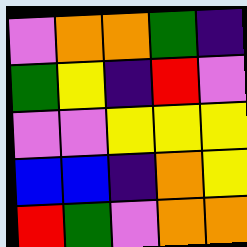[["violet", "orange", "orange", "green", "indigo"], ["green", "yellow", "indigo", "red", "violet"], ["violet", "violet", "yellow", "yellow", "yellow"], ["blue", "blue", "indigo", "orange", "yellow"], ["red", "green", "violet", "orange", "orange"]]